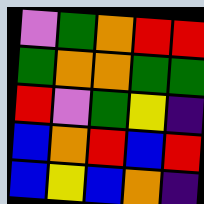[["violet", "green", "orange", "red", "red"], ["green", "orange", "orange", "green", "green"], ["red", "violet", "green", "yellow", "indigo"], ["blue", "orange", "red", "blue", "red"], ["blue", "yellow", "blue", "orange", "indigo"]]